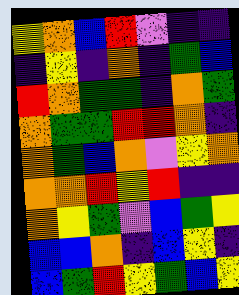[["yellow", "orange", "blue", "red", "violet", "indigo", "indigo"], ["indigo", "yellow", "indigo", "orange", "indigo", "green", "blue"], ["red", "orange", "green", "green", "indigo", "orange", "green"], ["orange", "green", "green", "red", "red", "orange", "indigo"], ["orange", "green", "blue", "orange", "violet", "yellow", "orange"], ["orange", "orange", "red", "yellow", "red", "indigo", "indigo"], ["orange", "yellow", "green", "violet", "blue", "green", "yellow"], ["blue", "blue", "orange", "indigo", "blue", "yellow", "indigo"], ["blue", "green", "red", "yellow", "green", "blue", "yellow"]]